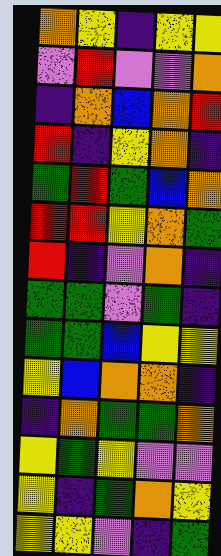[["orange", "yellow", "indigo", "yellow", "yellow"], ["violet", "red", "violet", "violet", "orange"], ["indigo", "orange", "blue", "orange", "red"], ["red", "indigo", "yellow", "orange", "indigo"], ["green", "red", "green", "blue", "orange"], ["red", "red", "yellow", "orange", "green"], ["red", "indigo", "violet", "orange", "indigo"], ["green", "green", "violet", "green", "indigo"], ["green", "green", "blue", "yellow", "yellow"], ["yellow", "blue", "orange", "orange", "indigo"], ["indigo", "orange", "green", "green", "orange"], ["yellow", "green", "yellow", "violet", "violet"], ["yellow", "indigo", "green", "orange", "yellow"], ["yellow", "yellow", "violet", "indigo", "green"]]